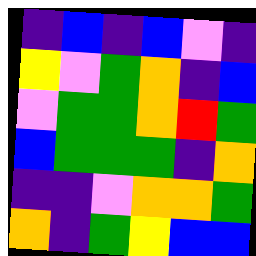[["indigo", "blue", "indigo", "blue", "violet", "indigo"], ["yellow", "violet", "green", "orange", "indigo", "blue"], ["violet", "green", "green", "orange", "red", "green"], ["blue", "green", "green", "green", "indigo", "orange"], ["indigo", "indigo", "violet", "orange", "orange", "green"], ["orange", "indigo", "green", "yellow", "blue", "blue"]]